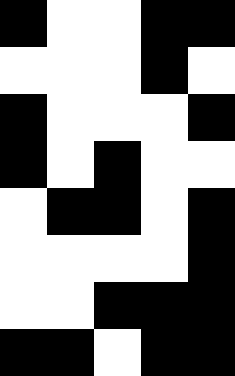[["black", "white", "white", "black", "black"], ["white", "white", "white", "black", "white"], ["black", "white", "white", "white", "black"], ["black", "white", "black", "white", "white"], ["white", "black", "black", "white", "black"], ["white", "white", "white", "white", "black"], ["white", "white", "black", "black", "black"], ["black", "black", "white", "black", "black"]]